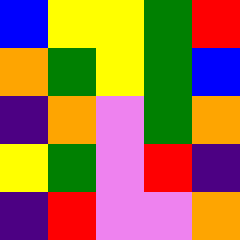[["blue", "yellow", "yellow", "green", "red"], ["orange", "green", "yellow", "green", "blue"], ["indigo", "orange", "violet", "green", "orange"], ["yellow", "green", "violet", "red", "indigo"], ["indigo", "red", "violet", "violet", "orange"]]